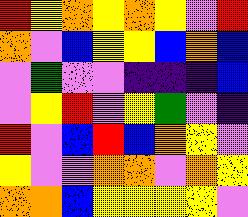[["red", "yellow", "orange", "yellow", "orange", "yellow", "violet", "red"], ["orange", "violet", "blue", "yellow", "yellow", "blue", "orange", "blue"], ["violet", "green", "violet", "violet", "indigo", "indigo", "indigo", "blue"], ["violet", "yellow", "red", "violet", "yellow", "green", "violet", "indigo"], ["red", "violet", "blue", "red", "blue", "orange", "yellow", "violet"], ["yellow", "violet", "violet", "orange", "orange", "violet", "orange", "yellow"], ["orange", "orange", "blue", "yellow", "yellow", "yellow", "yellow", "violet"]]